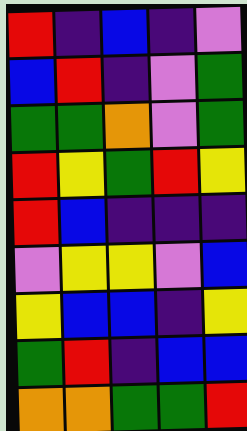[["red", "indigo", "blue", "indigo", "violet"], ["blue", "red", "indigo", "violet", "green"], ["green", "green", "orange", "violet", "green"], ["red", "yellow", "green", "red", "yellow"], ["red", "blue", "indigo", "indigo", "indigo"], ["violet", "yellow", "yellow", "violet", "blue"], ["yellow", "blue", "blue", "indigo", "yellow"], ["green", "red", "indigo", "blue", "blue"], ["orange", "orange", "green", "green", "red"]]